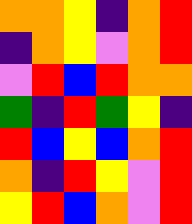[["orange", "orange", "yellow", "indigo", "orange", "red"], ["indigo", "orange", "yellow", "violet", "orange", "red"], ["violet", "red", "blue", "red", "orange", "orange"], ["green", "indigo", "red", "green", "yellow", "indigo"], ["red", "blue", "yellow", "blue", "orange", "red"], ["orange", "indigo", "red", "yellow", "violet", "red"], ["yellow", "red", "blue", "orange", "violet", "red"]]